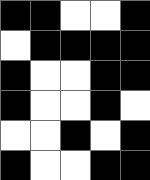[["black", "black", "white", "white", "black"], ["white", "black", "black", "black", "black"], ["black", "white", "white", "black", "black"], ["black", "white", "white", "black", "white"], ["white", "white", "black", "white", "black"], ["black", "white", "white", "black", "black"]]